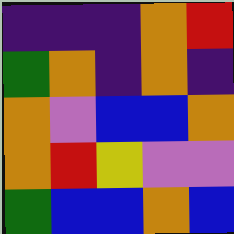[["indigo", "indigo", "indigo", "orange", "red"], ["green", "orange", "indigo", "orange", "indigo"], ["orange", "violet", "blue", "blue", "orange"], ["orange", "red", "yellow", "violet", "violet"], ["green", "blue", "blue", "orange", "blue"]]